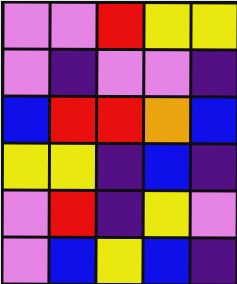[["violet", "violet", "red", "yellow", "yellow"], ["violet", "indigo", "violet", "violet", "indigo"], ["blue", "red", "red", "orange", "blue"], ["yellow", "yellow", "indigo", "blue", "indigo"], ["violet", "red", "indigo", "yellow", "violet"], ["violet", "blue", "yellow", "blue", "indigo"]]